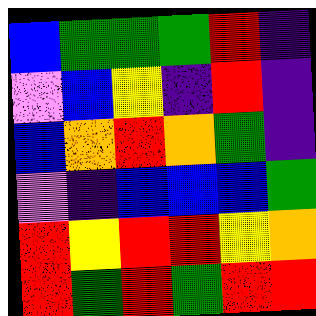[["blue", "green", "green", "green", "red", "indigo"], ["violet", "blue", "yellow", "indigo", "red", "indigo"], ["blue", "orange", "red", "orange", "green", "indigo"], ["violet", "indigo", "blue", "blue", "blue", "green"], ["red", "yellow", "red", "red", "yellow", "orange"], ["red", "green", "red", "green", "red", "red"]]